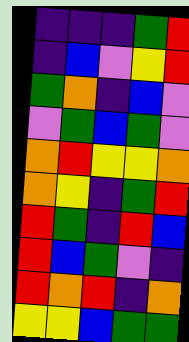[["indigo", "indigo", "indigo", "green", "red"], ["indigo", "blue", "violet", "yellow", "red"], ["green", "orange", "indigo", "blue", "violet"], ["violet", "green", "blue", "green", "violet"], ["orange", "red", "yellow", "yellow", "orange"], ["orange", "yellow", "indigo", "green", "red"], ["red", "green", "indigo", "red", "blue"], ["red", "blue", "green", "violet", "indigo"], ["red", "orange", "red", "indigo", "orange"], ["yellow", "yellow", "blue", "green", "green"]]